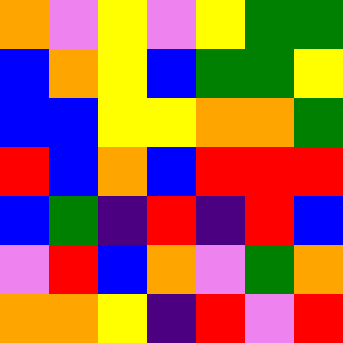[["orange", "violet", "yellow", "violet", "yellow", "green", "green"], ["blue", "orange", "yellow", "blue", "green", "green", "yellow"], ["blue", "blue", "yellow", "yellow", "orange", "orange", "green"], ["red", "blue", "orange", "blue", "red", "red", "red"], ["blue", "green", "indigo", "red", "indigo", "red", "blue"], ["violet", "red", "blue", "orange", "violet", "green", "orange"], ["orange", "orange", "yellow", "indigo", "red", "violet", "red"]]